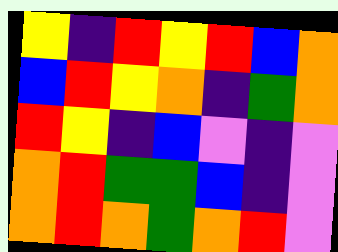[["yellow", "indigo", "red", "yellow", "red", "blue", "orange"], ["blue", "red", "yellow", "orange", "indigo", "green", "orange"], ["red", "yellow", "indigo", "blue", "violet", "indigo", "violet"], ["orange", "red", "green", "green", "blue", "indigo", "violet"], ["orange", "red", "orange", "green", "orange", "red", "violet"]]